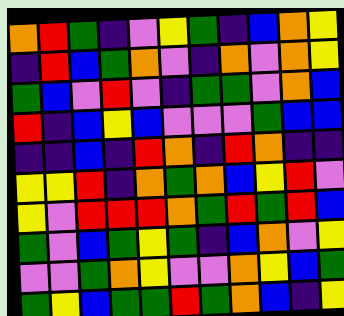[["orange", "red", "green", "indigo", "violet", "yellow", "green", "indigo", "blue", "orange", "yellow"], ["indigo", "red", "blue", "green", "orange", "violet", "indigo", "orange", "violet", "orange", "yellow"], ["green", "blue", "violet", "red", "violet", "indigo", "green", "green", "violet", "orange", "blue"], ["red", "indigo", "blue", "yellow", "blue", "violet", "violet", "violet", "green", "blue", "blue"], ["indigo", "indigo", "blue", "indigo", "red", "orange", "indigo", "red", "orange", "indigo", "indigo"], ["yellow", "yellow", "red", "indigo", "orange", "green", "orange", "blue", "yellow", "red", "violet"], ["yellow", "violet", "red", "red", "red", "orange", "green", "red", "green", "red", "blue"], ["green", "violet", "blue", "green", "yellow", "green", "indigo", "blue", "orange", "violet", "yellow"], ["violet", "violet", "green", "orange", "yellow", "violet", "violet", "orange", "yellow", "blue", "green"], ["green", "yellow", "blue", "green", "green", "red", "green", "orange", "blue", "indigo", "yellow"]]